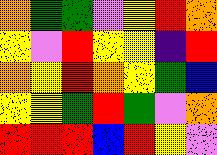[["orange", "green", "green", "violet", "yellow", "red", "orange"], ["yellow", "violet", "red", "yellow", "yellow", "indigo", "red"], ["orange", "yellow", "red", "orange", "yellow", "green", "blue"], ["yellow", "yellow", "green", "red", "green", "violet", "orange"], ["red", "red", "red", "blue", "red", "yellow", "violet"]]